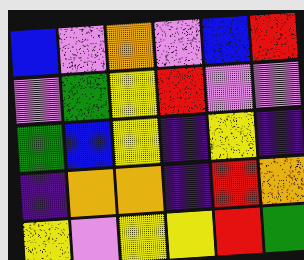[["blue", "violet", "orange", "violet", "blue", "red"], ["violet", "green", "yellow", "red", "violet", "violet"], ["green", "blue", "yellow", "indigo", "yellow", "indigo"], ["indigo", "orange", "orange", "indigo", "red", "orange"], ["yellow", "violet", "yellow", "yellow", "red", "green"]]